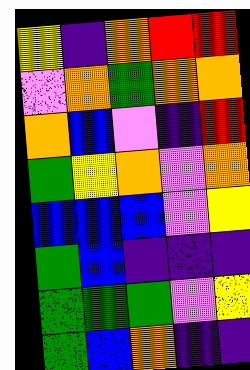[["yellow", "indigo", "orange", "red", "red"], ["violet", "orange", "green", "orange", "orange"], ["orange", "blue", "violet", "indigo", "red"], ["green", "yellow", "orange", "violet", "orange"], ["blue", "blue", "blue", "violet", "yellow"], ["green", "blue", "indigo", "indigo", "indigo"], ["green", "green", "green", "violet", "yellow"], ["green", "blue", "orange", "indigo", "indigo"]]